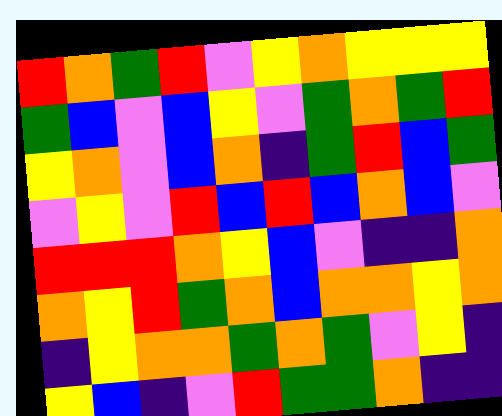[["red", "orange", "green", "red", "violet", "yellow", "orange", "yellow", "yellow", "yellow"], ["green", "blue", "violet", "blue", "yellow", "violet", "green", "orange", "green", "red"], ["yellow", "orange", "violet", "blue", "orange", "indigo", "green", "red", "blue", "green"], ["violet", "yellow", "violet", "red", "blue", "red", "blue", "orange", "blue", "violet"], ["red", "red", "red", "orange", "yellow", "blue", "violet", "indigo", "indigo", "orange"], ["orange", "yellow", "red", "green", "orange", "blue", "orange", "orange", "yellow", "orange"], ["indigo", "yellow", "orange", "orange", "green", "orange", "green", "violet", "yellow", "indigo"], ["yellow", "blue", "indigo", "violet", "red", "green", "green", "orange", "indigo", "indigo"]]